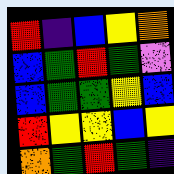[["red", "indigo", "blue", "yellow", "orange"], ["blue", "green", "red", "green", "violet"], ["blue", "green", "green", "yellow", "blue"], ["red", "yellow", "yellow", "blue", "yellow"], ["orange", "green", "red", "green", "indigo"]]